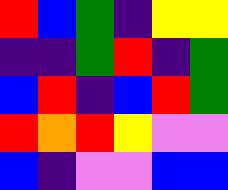[["red", "blue", "green", "indigo", "yellow", "yellow"], ["indigo", "indigo", "green", "red", "indigo", "green"], ["blue", "red", "indigo", "blue", "red", "green"], ["red", "orange", "red", "yellow", "violet", "violet"], ["blue", "indigo", "violet", "violet", "blue", "blue"]]